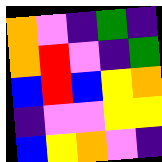[["orange", "violet", "indigo", "green", "indigo"], ["orange", "red", "violet", "indigo", "green"], ["blue", "red", "blue", "yellow", "orange"], ["indigo", "violet", "violet", "yellow", "yellow"], ["blue", "yellow", "orange", "violet", "indigo"]]